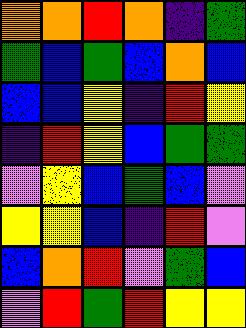[["orange", "orange", "red", "orange", "indigo", "green"], ["green", "blue", "green", "blue", "orange", "blue"], ["blue", "blue", "yellow", "indigo", "red", "yellow"], ["indigo", "red", "yellow", "blue", "green", "green"], ["violet", "yellow", "blue", "green", "blue", "violet"], ["yellow", "yellow", "blue", "indigo", "red", "violet"], ["blue", "orange", "red", "violet", "green", "blue"], ["violet", "red", "green", "red", "yellow", "yellow"]]